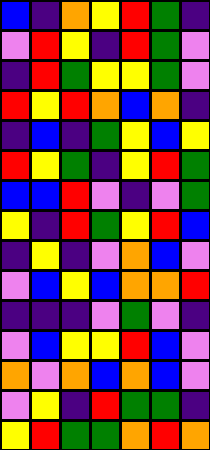[["blue", "indigo", "orange", "yellow", "red", "green", "indigo"], ["violet", "red", "yellow", "indigo", "red", "green", "violet"], ["indigo", "red", "green", "yellow", "yellow", "green", "violet"], ["red", "yellow", "red", "orange", "blue", "orange", "indigo"], ["indigo", "blue", "indigo", "green", "yellow", "blue", "yellow"], ["red", "yellow", "green", "indigo", "yellow", "red", "green"], ["blue", "blue", "red", "violet", "indigo", "violet", "green"], ["yellow", "indigo", "red", "green", "yellow", "red", "blue"], ["indigo", "yellow", "indigo", "violet", "orange", "blue", "violet"], ["violet", "blue", "yellow", "blue", "orange", "orange", "red"], ["indigo", "indigo", "indigo", "violet", "green", "violet", "indigo"], ["violet", "blue", "yellow", "yellow", "red", "blue", "violet"], ["orange", "violet", "orange", "blue", "orange", "blue", "violet"], ["violet", "yellow", "indigo", "red", "green", "green", "indigo"], ["yellow", "red", "green", "green", "orange", "red", "orange"]]